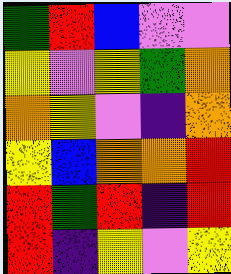[["green", "red", "blue", "violet", "violet"], ["yellow", "violet", "yellow", "green", "orange"], ["orange", "yellow", "violet", "indigo", "orange"], ["yellow", "blue", "orange", "orange", "red"], ["red", "green", "red", "indigo", "red"], ["red", "indigo", "yellow", "violet", "yellow"]]